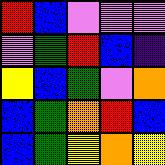[["red", "blue", "violet", "violet", "violet"], ["violet", "green", "red", "blue", "indigo"], ["yellow", "blue", "green", "violet", "orange"], ["blue", "green", "orange", "red", "blue"], ["blue", "green", "yellow", "orange", "yellow"]]